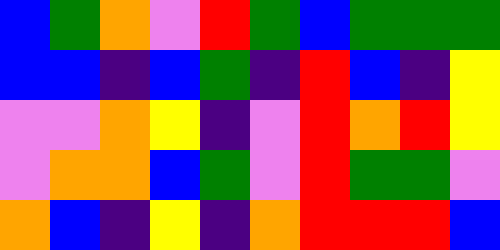[["blue", "green", "orange", "violet", "red", "green", "blue", "green", "green", "green"], ["blue", "blue", "indigo", "blue", "green", "indigo", "red", "blue", "indigo", "yellow"], ["violet", "violet", "orange", "yellow", "indigo", "violet", "red", "orange", "red", "yellow"], ["violet", "orange", "orange", "blue", "green", "violet", "red", "green", "green", "violet"], ["orange", "blue", "indigo", "yellow", "indigo", "orange", "red", "red", "red", "blue"]]